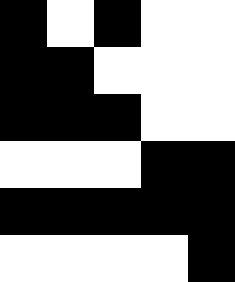[["black", "white", "black", "white", "white"], ["black", "black", "white", "white", "white"], ["black", "black", "black", "white", "white"], ["white", "white", "white", "black", "black"], ["black", "black", "black", "black", "black"], ["white", "white", "white", "white", "black"]]